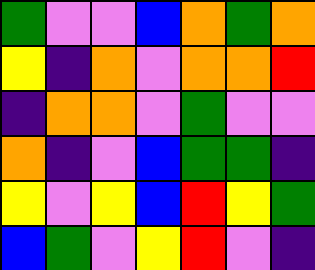[["green", "violet", "violet", "blue", "orange", "green", "orange"], ["yellow", "indigo", "orange", "violet", "orange", "orange", "red"], ["indigo", "orange", "orange", "violet", "green", "violet", "violet"], ["orange", "indigo", "violet", "blue", "green", "green", "indigo"], ["yellow", "violet", "yellow", "blue", "red", "yellow", "green"], ["blue", "green", "violet", "yellow", "red", "violet", "indigo"]]